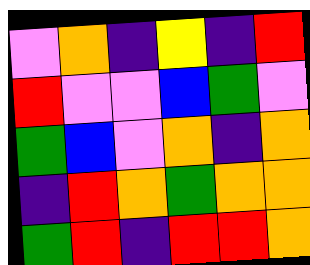[["violet", "orange", "indigo", "yellow", "indigo", "red"], ["red", "violet", "violet", "blue", "green", "violet"], ["green", "blue", "violet", "orange", "indigo", "orange"], ["indigo", "red", "orange", "green", "orange", "orange"], ["green", "red", "indigo", "red", "red", "orange"]]